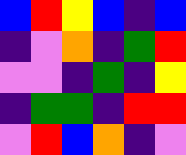[["blue", "red", "yellow", "blue", "indigo", "blue"], ["indigo", "violet", "orange", "indigo", "green", "red"], ["violet", "violet", "indigo", "green", "indigo", "yellow"], ["indigo", "green", "green", "indigo", "red", "red"], ["violet", "red", "blue", "orange", "indigo", "violet"]]